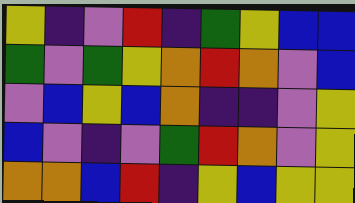[["yellow", "indigo", "violet", "red", "indigo", "green", "yellow", "blue", "blue"], ["green", "violet", "green", "yellow", "orange", "red", "orange", "violet", "blue"], ["violet", "blue", "yellow", "blue", "orange", "indigo", "indigo", "violet", "yellow"], ["blue", "violet", "indigo", "violet", "green", "red", "orange", "violet", "yellow"], ["orange", "orange", "blue", "red", "indigo", "yellow", "blue", "yellow", "yellow"]]